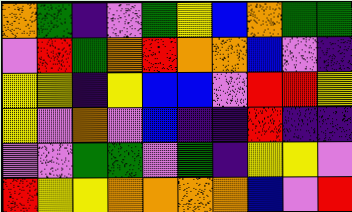[["orange", "green", "indigo", "violet", "green", "yellow", "blue", "orange", "green", "green"], ["violet", "red", "green", "orange", "red", "orange", "orange", "blue", "violet", "indigo"], ["yellow", "yellow", "indigo", "yellow", "blue", "blue", "violet", "red", "red", "yellow"], ["yellow", "violet", "orange", "violet", "blue", "indigo", "indigo", "red", "indigo", "indigo"], ["violet", "violet", "green", "green", "violet", "green", "indigo", "yellow", "yellow", "violet"], ["red", "yellow", "yellow", "orange", "orange", "orange", "orange", "blue", "violet", "red"]]